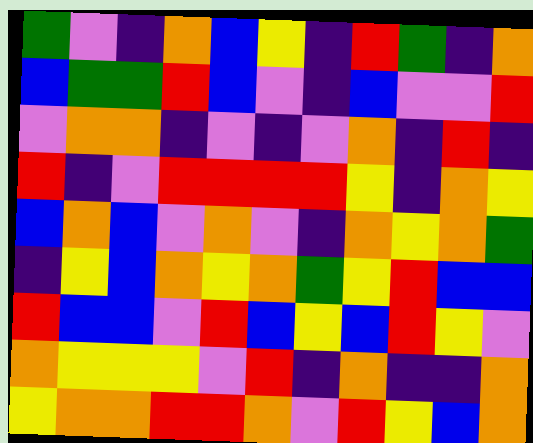[["green", "violet", "indigo", "orange", "blue", "yellow", "indigo", "red", "green", "indigo", "orange"], ["blue", "green", "green", "red", "blue", "violet", "indigo", "blue", "violet", "violet", "red"], ["violet", "orange", "orange", "indigo", "violet", "indigo", "violet", "orange", "indigo", "red", "indigo"], ["red", "indigo", "violet", "red", "red", "red", "red", "yellow", "indigo", "orange", "yellow"], ["blue", "orange", "blue", "violet", "orange", "violet", "indigo", "orange", "yellow", "orange", "green"], ["indigo", "yellow", "blue", "orange", "yellow", "orange", "green", "yellow", "red", "blue", "blue"], ["red", "blue", "blue", "violet", "red", "blue", "yellow", "blue", "red", "yellow", "violet"], ["orange", "yellow", "yellow", "yellow", "violet", "red", "indigo", "orange", "indigo", "indigo", "orange"], ["yellow", "orange", "orange", "red", "red", "orange", "violet", "red", "yellow", "blue", "orange"]]